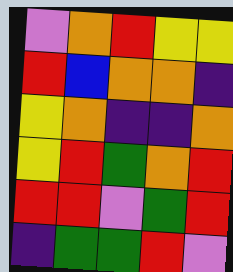[["violet", "orange", "red", "yellow", "yellow"], ["red", "blue", "orange", "orange", "indigo"], ["yellow", "orange", "indigo", "indigo", "orange"], ["yellow", "red", "green", "orange", "red"], ["red", "red", "violet", "green", "red"], ["indigo", "green", "green", "red", "violet"]]